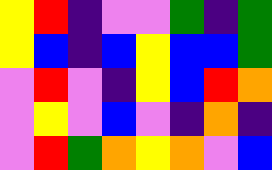[["yellow", "red", "indigo", "violet", "violet", "green", "indigo", "green"], ["yellow", "blue", "indigo", "blue", "yellow", "blue", "blue", "green"], ["violet", "red", "violet", "indigo", "yellow", "blue", "red", "orange"], ["violet", "yellow", "violet", "blue", "violet", "indigo", "orange", "indigo"], ["violet", "red", "green", "orange", "yellow", "orange", "violet", "blue"]]